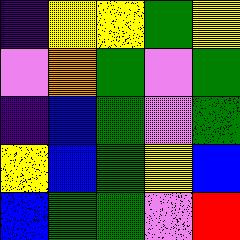[["indigo", "yellow", "yellow", "green", "yellow"], ["violet", "orange", "green", "violet", "green"], ["indigo", "blue", "green", "violet", "green"], ["yellow", "blue", "green", "yellow", "blue"], ["blue", "green", "green", "violet", "red"]]